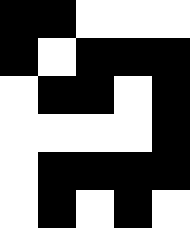[["black", "black", "white", "white", "white"], ["black", "white", "black", "black", "black"], ["white", "black", "black", "white", "black"], ["white", "white", "white", "white", "black"], ["white", "black", "black", "black", "black"], ["white", "black", "white", "black", "white"]]